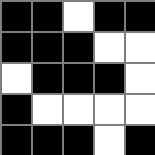[["black", "black", "white", "black", "black"], ["black", "black", "black", "white", "white"], ["white", "black", "black", "black", "white"], ["black", "white", "white", "white", "white"], ["black", "black", "black", "white", "black"]]